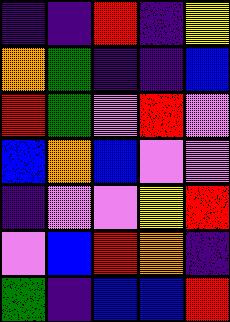[["indigo", "indigo", "red", "indigo", "yellow"], ["orange", "green", "indigo", "indigo", "blue"], ["red", "green", "violet", "red", "violet"], ["blue", "orange", "blue", "violet", "violet"], ["indigo", "violet", "violet", "yellow", "red"], ["violet", "blue", "red", "orange", "indigo"], ["green", "indigo", "blue", "blue", "red"]]